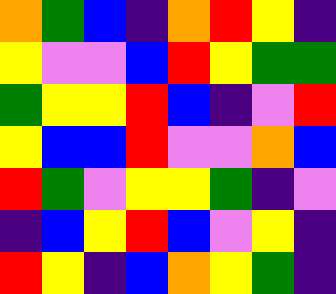[["orange", "green", "blue", "indigo", "orange", "red", "yellow", "indigo"], ["yellow", "violet", "violet", "blue", "red", "yellow", "green", "green"], ["green", "yellow", "yellow", "red", "blue", "indigo", "violet", "red"], ["yellow", "blue", "blue", "red", "violet", "violet", "orange", "blue"], ["red", "green", "violet", "yellow", "yellow", "green", "indigo", "violet"], ["indigo", "blue", "yellow", "red", "blue", "violet", "yellow", "indigo"], ["red", "yellow", "indigo", "blue", "orange", "yellow", "green", "indigo"]]